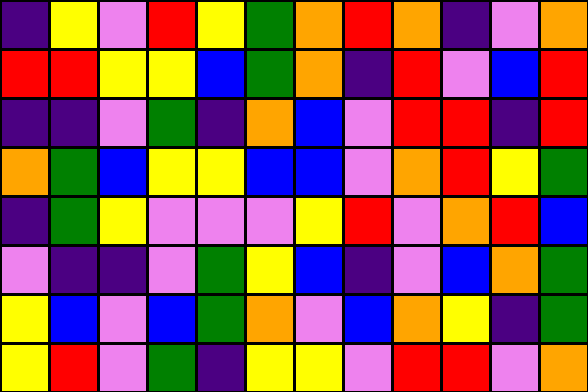[["indigo", "yellow", "violet", "red", "yellow", "green", "orange", "red", "orange", "indigo", "violet", "orange"], ["red", "red", "yellow", "yellow", "blue", "green", "orange", "indigo", "red", "violet", "blue", "red"], ["indigo", "indigo", "violet", "green", "indigo", "orange", "blue", "violet", "red", "red", "indigo", "red"], ["orange", "green", "blue", "yellow", "yellow", "blue", "blue", "violet", "orange", "red", "yellow", "green"], ["indigo", "green", "yellow", "violet", "violet", "violet", "yellow", "red", "violet", "orange", "red", "blue"], ["violet", "indigo", "indigo", "violet", "green", "yellow", "blue", "indigo", "violet", "blue", "orange", "green"], ["yellow", "blue", "violet", "blue", "green", "orange", "violet", "blue", "orange", "yellow", "indigo", "green"], ["yellow", "red", "violet", "green", "indigo", "yellow", "yellow", "violet", "red", "red", "violet", "orange"]]